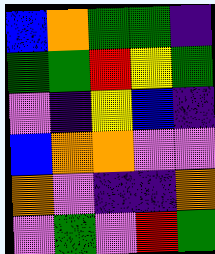[["blue", "orange", "green", "green", "indigo"], ["green", "green", "red", "yellow", "green"], ["violet", "indigo", "yellow", "blue", "indigo"], ["blue", "orange", "orange", "violet", "violet"], ["orange", "violet", "indigo", "indigo", "orange"], ["violet", "green", "violet", "red", "green"]]